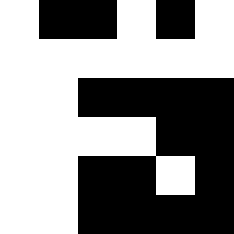[["white", "black", "black", "white", "black", "white"], ["white", "white", "white", "white", "white", "white"], ["white", "white", "black", "black", "black", "black"], ["white", "white", "white", "white", "black", "black"], ["white", "white", "black", "black", "white", "black"], ["white", "white", "black", "black", "black", "black"]]